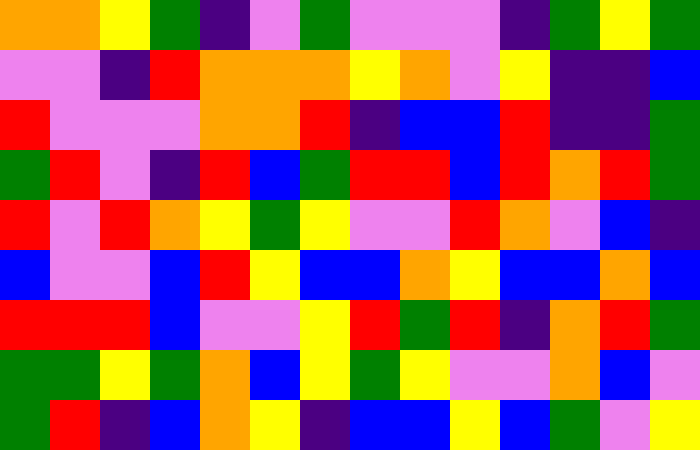[["orange", "orange", "yellow", "green", "indigo", "violet", "green", "violet", "violet", "violet", "indigo", "green", "yellow", "green"], ["violet", "violet", "indigo", "red", "orange", "orange", "orange", "yellow", "orange", "violet", "yellow", "indigo", "indigo", "blue"], ["red", "violet", "violet", "violet", "orange", "orange", "red", "indigo", "blue", "blue", "red", "indigo", "indigo", "green"], ["green", "red", "violet", "indigo", "red", "blue", "green", "red", "red", "blue", "red", "orange", "red", "green"], ["red", "violet", "red", "orange", "yellow", "green", "yellow", "violet", "violet", "red", "orange", "violet", "blue", "indigo"], ["blue", "violet", "violet", "blue", "red", "yellow", "blue", "blue", "orange", "yellow", "blue", "blue", "orange", "blue"], ["red", "red", "red", "blue", "violet", "violet", "yellow", "red", "green", "red", "indigo", "orange", "red", "green"], ["green", "green", "yellow", "green", "orange", "blue", "yellow", "green", "yellow", "violet", "violet", "orange", "blue", "violet"], ["green", "red", "indigo", "blue", "orange", "yellow", "indigo", "blue", "blue", "yellow", "blue", "green", "violet", "yellow"]]